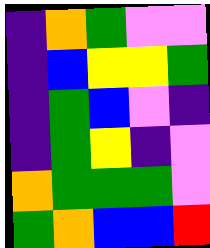[["indigo", "orange", "green", "violet", "violet"], ["indigo", "blue", "yellow", "yellow", "green"], ["indigo", "green", "blue", "violet", "indigo"], ["indigo", "green", "yellow", "indigo", "violet"], ["orange", "green", "green", "green", "violet"], ["green", "orange", "blue", "blue", "red"]]